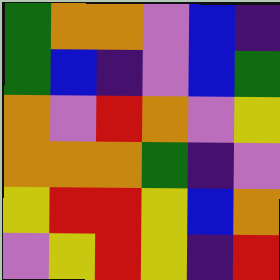[["green", "orange", "orange", "violet", "blue", "indigo"], ["green", "blue", "indigo", "violet", "blue", "green"], ["orange", "violet", "red", "orange", "violet", "yellow"], ["orange", "orange", "orange", "green", "indigo", "violet"], ["yellow", "red", "red", "yellow", "blue", "orange"], ["violet", "yellow", "red", "yellow", "indigo", "red"]]